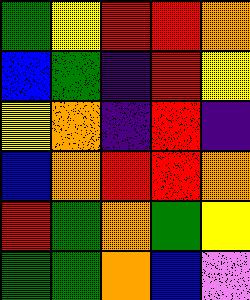[["green", "yellow", "red", "red", "orange"], ["blue", "green", "indigo", "red", "yellow"], ["yellow", "orange", "indigo", "red", "indigo"], ["blue", "orange", "red", "red", "orange"], ["red", "green", "orange", "green", "yellow"], ["green", "green", "orange", "blue", "violet"]]